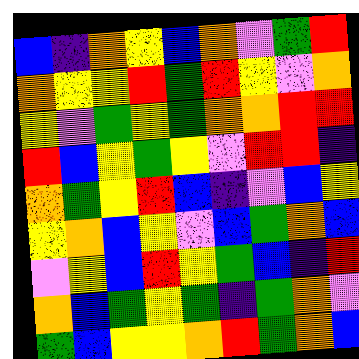[["blue", "indigo", "orange", "yellow", "blue", "orange", "violet", "green", "red"], ["orange", "yellow", "yellow", "red", "green", "red", "yellow", "violet", "orange"], ["yellow", "violet", "green", "yellow", "green", "orange", "orange", "red", "red"], ["red", "blue", "yellow", "green", "yellow", "violet", "red", "red", "indigo"], ["orange", "green", "yellow", "red", "blue", "indigo", "violet", "blue", "yellow"], ["yellow", "orange", "blue", "yellow", "violet", "blue", "green", "orange", "blue"], ["violet", "yellow", "blue", "red", "yellow", "green", "blue", "indigo", "red"], ["orange", "blue", "green", "yellow", "green", "indigo", "green", "orange", "violet"], ["green", "blue", "yellow", "yellow", "orange", "red", "green", "orange", "blue"]]